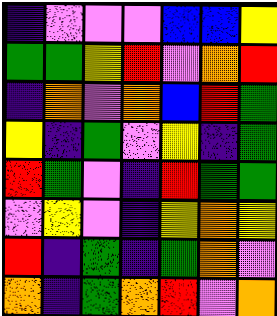[["indigo", "violet", "violet", "violet", "blue", "blue", "yellow"], ["green", "green", "yellow", "red", "violet", "orange", "red"], ["indigo", "orange", "violet", "orange", "blue", "red", "green"], ["yellow", "indigo", "green", "violet", "yellow", "indigo", "green"], ["red", "green", "violet", "indigo", "red", "green", "green"], ["violet", "yellow", "violet", "indigo", "yellow", "orange", "yellow"], ["red", "indigo", "green", "indigo", "green", "orange", "violet"], ["orange", "indigo", "green", "orange", "red", "violet", "orange"]]